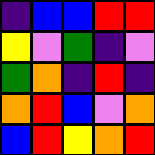[["indigo", "blue", "blue", "red", "red"], ["yellow", "violet", "green", "indigo", "violet"], ["green", "orange", "indigo", "red", "indigo"], ["orange", "red", "blue", "violet", "orange"], ["blue", "red", "yellow", "orange", "red"]]